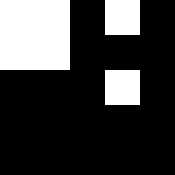[["white", "white", "black", "white", "black"], ["white", "white", "black", "black", "black"], ["black", "black", "black", "white", "black"], ["black", "black", "black", "black", "black"], ["black", "black", "black", "black", "black"]]